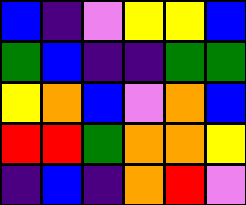[["blue", "indigo", "violet", "yellow", "yellow", "blue"], ["green", "blue", "indigo", "indigo", "green", "green"], ["yellow", "orange", "blue", "violet", "orange", "blue"], ["red", "red", "green", "orange", "orange", "yellow"], ["indigo", "blue", "indigo", "orange", "red", "violet"]]